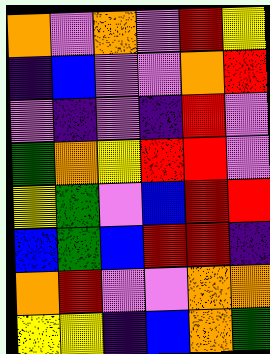[["orange", "violet", "orange", "violet", "red", "yellow"], ["indigo", "blue", "violet", "violet", "orange", "red"], ["violet", "indigo", "violet", "indigo", "red", "violet"], ["green", "orange", "yellow", "red", "red", "violet"], ["yellow", "green", "violet", "blue", "red", "red"], ["blue", "green", "blue", "red", "red", "indigo"], ["orange", "red", "violet", "violet", "orange", "orange"], ["yellow", "yellow", "indigo", "blue", "orange", "green"]]